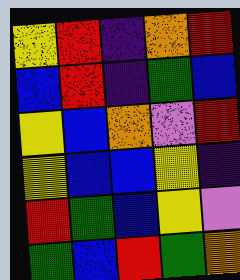[["yellow", "red", "indigo", "orange", "red"], ["blue", "red", "indigo", "green", "blue"], ["yellow", "blue", "orange", "violet", "red"], ["yellow", "blue", "blue", "yellow", "indigo"], ["red", "green", "blue", "yellow", "violet"], ["green", "blue", "red", "green", "orange"]]